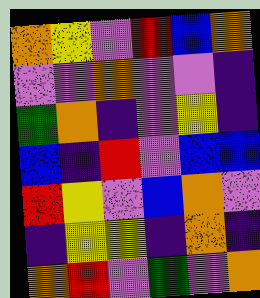[["orange", "yellow", "violet", "red", "blue", "orange"], ["violet", "violet", "orange", "violet", "violet", "indigo"], ["green", "orange", "indigo", "violet", "yellow", "indigo"], ["blue", "indigo", "red", "violet", "blue", "blue"], ["red", "yellow", "violet", "blue", "orange", "violet"], ["indigo", "yellow", "yellow", "indigo", "orange", "indigo"], ["orange", "red", "violet", "green", "violet", "orange"]]